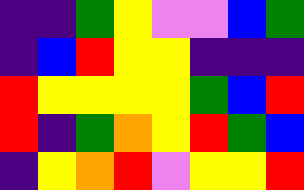[["indigo", "indigo", "green", "yellow", "violet", "violet", "blue", "green"], ["indigo", "blue", "red", "yellow", "yellow", "indigo", "indigo", "indigo"], ["red", "yellow", "yellow", "yellow", "yellow", "green", "blue", "red"], ["red", "indigo", "green", "orange", "yellow", "red", "green", "blue"], ["indigo", "yellow", "orange", "red", "violet", "yellow", "yellow", "red"]]